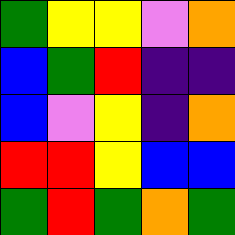[["green", "yellow", "yellow", "violet", "orange"], ["blue", "green", "red", "indigo", "indigo"], ["blue", "violet", "yellow", "indigo", "orange"], ["red", "red", "yellow", "blue", "blue"], ["green", "red", "green", "orange", "green"]]